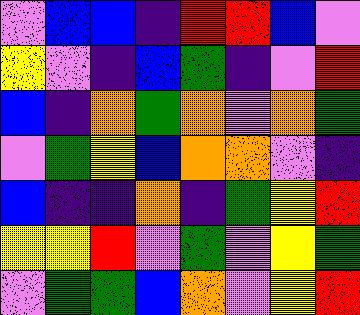[["violet", "blue", "blue", "indigo", "red", "red", "blue", "violet"], ["yellow", "violet", "indigo", "blue", "green", "indigo", "violet", "red"], ["blue", "indigo", "orange", "green", "orange", "violet", "orange", "green"], ["violet", "green", "yellow", "blue", "orange", "orange", "violet", "indigo"], ["blue", "indigo", "indigo", "orange", "indigo", "green", "yellow", "red"], ["yellow", "yellow", "red", "violet", "green", "violet", "yellow", "green"], ["violet", "green", "green", "blue", "orange", "violet", "yellow", "red"]]